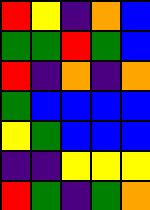[["red", "yellow", "indigo", "orange", "blue"], ["green", "green", "red", "green", "blue"], ["red", "indigo", "orange", "indigo", "orange"], ["green", "blue", "blue", "blue", "blue"], ["yellow", "green", "blue", "blue", "blue"], ["indigo", "indigo", "yellow", "yellow", "yellow"], ["red", "green", "indigo", "green", "orange"]]